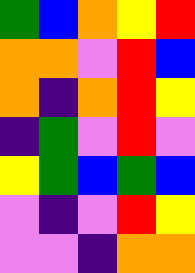[["green", "blue", "orange", "yellow", "red"], ["orange", "orange", "violet", "red", "blue"], ["orange", "indigo", "orange", "red", "yellow"], ["indigo", "green", "violet", "red", "violet"], ["yellow", "green", "blue", "green", "blue"], ["violet", "indigo", "violet", "red", "yellow"], ["violet", "violet", "indigo", "orange", "orange"]]